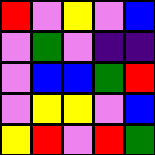[["red", "violet", "yellow", "violet", "blue"], ["violet", "green", "violet", "indigo", "indigo"], ["violet", "blue", "blue", "green", "red"], ["violet", "yellow", "yellow", "violet", "blue"], ["yellow", "red", "violet", "red", "green"]]